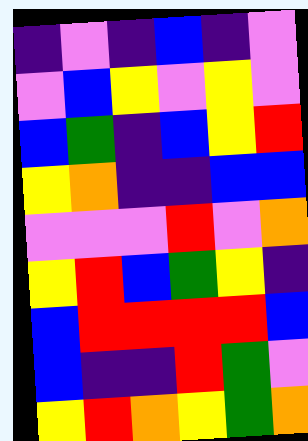[["indigo", "violet", "indigo", "blue", "indigo", "violet"], ["violet", "blue", "yellow", "violet", "yellow", "violet"], ["blue", "green", "indigo", "blue", "yellow", "red"], ["yellow", "orange", "indigo", "indigo", "blue", "blue"], ["violet", "violet", "violet", "red", "violet", "orange"], ["yellow", "red", "blue", "green", "yellow", "indigo"], ["blue", "red", "red", "red", "red", "blue"], ["blue", "indigo", "indigo", "red", "green", "violet"], ["yellow", "red", "orange", "yellow", "green", "orange"]]